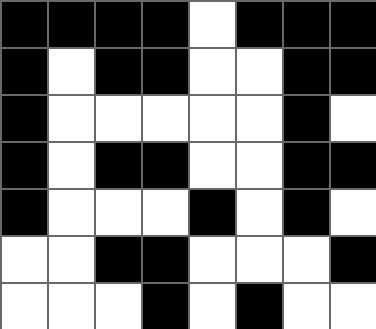[["black", "black", "black", "black", "white", "black", "black", "black"], ["black", "white", "black", "black", "white", "white", "black", "black"], ["black", "white", "white", "white", "white", "white", "black", "white"], ["black", "white", "black", "black", "white", "white", "black", "black"], ["black", "white", "white", "white", "black", "white", "black", "white"], ["white", "white", "black", "black", "white", "white", "white", "black"], ["white", "white", "white", "black", "white", "black", "white", "white"]]